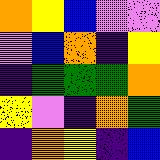[["orange", "yellow", "blue", "violet", "violet"], ["violet", "blue", "orange", "indigo", "yellow"], ["indigo", "green", "green", "green", "orange"], ["yellow", "violet", "indigo", "orange", "green"], ["indigo", "orange", "yellow", "indigo", "blue"]]